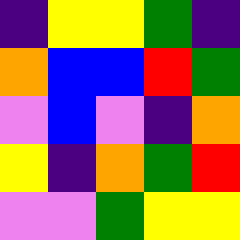[["indigo", "yellow", "yellow", "green", "indigo"], ["orange", "blue", "blue", "red", "green"], ["violet", "blue", "violet", "indigo", "orange"], ["yellow", "indigo", "orange", "green", "red"], ["violet", "violet", "green", "yellow", "yellow"]]